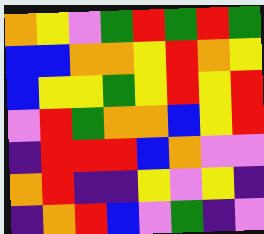[["orange", "yellow", "violet", "green", "red", "green", "red", "green"], ["blue", "blue", "orange", "orange", "yellow", "red", "orange", "yellow"], ["blue", "yellow", "yellow", "green", "yellow", "red", "yellow", "red"], ["violet", "red", "green", "orange", "orange", "blue", "yellow", "red"], ["indigo", "red", "red", "red", "blue", "orange", "violet", "violet"], ["orange", "red", "indigo", "indigo", "yellow", "violet", "yellow", "indigo"], ["indigo", "orange", "red", "blue", "violet", "green", "indigo", "violet"]]